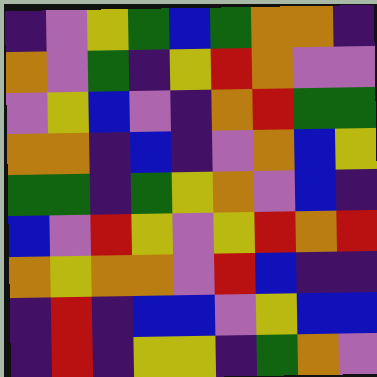[["indigo", "violet", "yellow", "green", "blue", "green", "orange", "orange", "indigo"], ["orange", "violet", "green", "indigo", "yellow", "red", "orange", "violet", "violet"], ["violet", "yellow", "blue", "violet", "indigo", "orange", "red", "green", "green"], ["orange", "orange", "indigo", "blue", "indigo", "violet", "orange", "blue", "yellow"], ["green", "green", "indigo", "green", "yellow", "orange", "violet", "blue", "indigo"], ["blue", "violet", "red", "yellow", "violet", "yellow", "red", "orange", "red"], ["orange", "yellow", "orange", "orange", "violet", "red", "blue", "indigo", "indigo"], ["indigo", "red", "indigo", "blue", "blue", "violet", "yellow", "blue", "blue"], ["indigo", "red", "indigo", "yellow", "yellow", "indigo", "green", "orange", "violet"]]